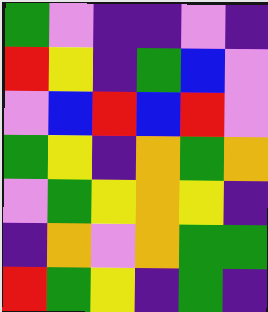[["green", "violet", "indigo", "indigo", "violet", "indigo"], ["red", "yellow", "indigo", "green", "blue", "violet"], ["violet", "blue", "red", "blue", "red", "violet"], ["green", "yellow", "indigo", "orange", "green", "orange"], ["violet", "green", "yellow", "orange", "yellow", "indigo"], ["indigo", "orange", "violet", "orange", "green", "green"], ["red", "green", "yellow", "indigo", "green", "indigo"]]